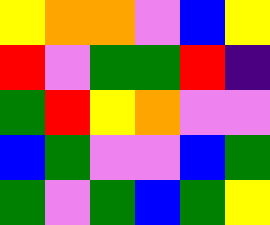[["yellow", "orange", "orange", "violet", "blue", "yellow"], ["red", "violet", "green", "green", "red", "indigo"], ["green", "red", "yellow", "orange", "violet", "violet"], ["blue", "green", "violet", "violet", "blue", "green"], ["green", "violet", "green", "blue", "green", "yellow"]]